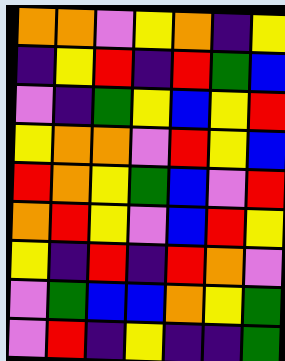[["orange", "orange", "violet", "yellow", "orange", "indigo", "yellow"], ["indigo", "yellow", "red", "indigo", "red", "green", "blue"], ["violet", "indigo", "green", "yellow", "blue", "yellow", "red"], ["yellow", "orange", "orange", "violet", "red", "yellow", "blue"], ["red", "orange", "yellow", "green", "blue", "violet", "red"], ["orange", "red", "yellow", "violet", "blue", "red", "yellow"], ["yellow", "indigo", "red", "indigo", "red", "orange", "violet"], ["violet", "green", "blue", "blue", "orange", "yellow", "green"], ["violet", "red", "indigo", "yellow", "indigo", "indigo", "green"]]